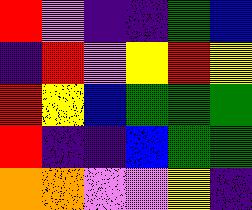[["red", "violet", "indigo", "indigo", "green", "blue"], ["indigo", "red", "violet", "yellow", "red", "yellow"], ["red", "yellow", "blue", "green", "green", "green"], ["red", "indigo", "indigo", "blue", "green", "green"], ["orange", "orange", "violet", "violet", "yellow", "indigo"]]